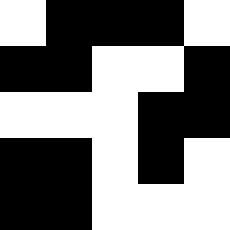[["white", "black", "black", "black", "white"], ["black", "black", "white", "white", "black"], ["white", "white", "white", "black", "black"], ["black", "black", "white", "black", "white"], ["black", "black", "white", "white", "white"]]